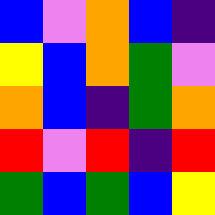[["blue", "violet", "orange", "blue", "indigo"], ["yellow", "blue", "orange", "green", "violet"], ["orange", "blue", "indigo", "green", "orange"], ["red", "violet", "red", "indigo", "red"], ["green", "blue", "green", "blue", "yellow"]]